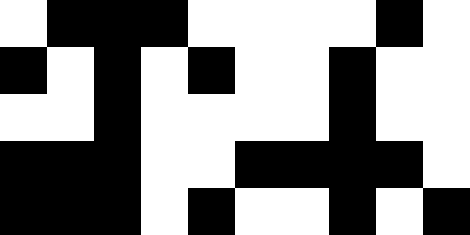[["white", "black", "black", "black", "white", "white", "white", "white", "black", "white"], ["black", "white", "black", "white", "black", "white", "white", "black", "white", "white"], ["white", "white", "black", "white", "white", "white", "white", "black", "white", "white"], ["black", "black", "black", "white", "white", "black", "black", "black", "black", "white"], ["black", "black", "black", "white", "black", "white", "white", "black", "white", "black"]]